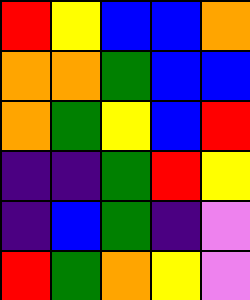[["red", "yellow", "blue", "blue", "orange"], ["orange", "orange", "green", "blue", "blue"], ["orange", "green", "yellow", "blue", "red"], ["indigo", "indigo", "green", "red", "yellow"], ["indigo", "blue", "green", "indigo", "violet"], ["red", "green", "orange", "yellow", "violet"]]